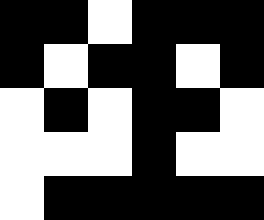[["black", "black", "white", "black", "black", "black"], ["black", "white", "black", "black", "white", "black"], ["white", "black", "white", "black", "black", "white"], ["white", "white", "white", "black", "white", "white"], ["white", "black", "black", "black", "black", "black"]]